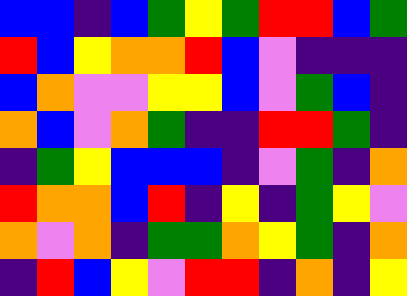[["blue", "blue", "indigo", "blue", "green", "yellow", "green", "red", "red", "blue", "green"], ["red", "blue", "yellow", "orange", "orange", "red", "blue", "violet", "indigo", "indigo", "indigo"], ["blue", "orange", "violet", "violet", "yellow", "yellow", "blue", "violet", "green", "blue", "indigo"], ["orange", "blue", "violet", "orange", "green", "indigo", "indigo", "red", "red", "green", "indigo"], ["indigo", "green", "yellow", "blue", "blue", "blue", "indigo", "violet", "green", "indigo", "orange"], ["red", "orange", "orange", "blue", "red", "indigo", "yellow", "indigo", "green", "yellow", "violet"], ["orange", "violet", "orange", "indigo", "green", "green", "orange", "yellow", "green", "indigo", "orange"], ["indigo", "red", "blue", "yellow", "violet", "red", "red", "indigo", "orange", "indigo", "yellow"]]